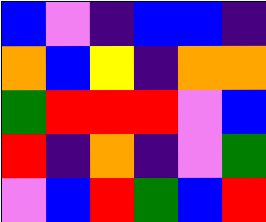[["blue", "violet", "indigo", "blue", "blue", "indigo"], ["orange", "blue", "yellow", "indigo", "orange", "orange"], ["green", "red", "red", "red", "violet", "blue"], ["red", "indigo", "orange", "indigo", "violet", "green"], ["violet", "blue", "red", "green", "blue", "red"]]